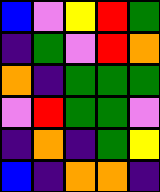[["blue", "violet", "yellow", "red", "green"], ["indigo", "green", "violet", "red", "orange"], ["orange", "indigo", "green", "green", "green"], ["violet", "red", "green", "green", "violet"], ["indigo", "orange", "indigo", "green", "yellow"], ["blue", "indigo", "orange", "orange", "indigo"]]